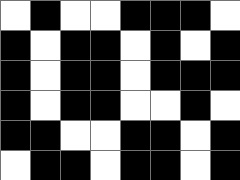[["white", "black", "white", "white", "black", "black", "black", "white"], ["black", "white", "black", "black", "white", "black", "white", "black"], ["black", "white", "black", "black", "white", "black", "black", "black"], ["black", "white", "black", "black", "white", "white", "black", "white"], ["black", "black", "white", "white", "black", "black", "white", "black"], ["white", "black", "black", "white", "black", "black", "white", "black"]]